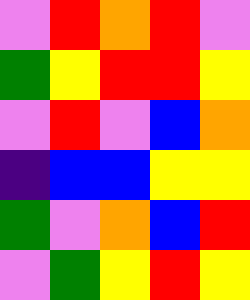[["violet", "red", "orange", "red", "violet"], ["green", "yellow", "red", "red", "yellow"], ["violet", "red", "violet", "blue", "orange"], ["indigo", "blue", "blue", "yellow", "yellow"], ["green", "violet", "orange", "blue", "red"], ["violet", "green", "yellow", "red", "yellow"]]